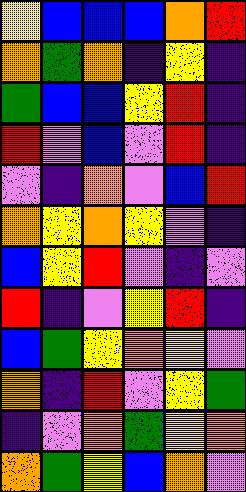[["yellow", "blue", "blue", "blue", "orange", "red"], ["orange", "green", "orange", "indigo", "yellow", "indigo"], ["green", "blue", "blue", "yellow", "red", "indigo"], ["red", "violet", "blue", "violet", "red", "indigo"], ["violet", "indigo", "orange", "violet", "blue", "red"], ["orange", "yellow", "orange", "yellow", "violet", "indigo"], ["blue", "yellow", "red", "violet", "indigo", "violet"], ["red", "indigo", "violet", "yellow", "red", "indigo"], ["blue", "green", "yellow", "orange", "yellow", "violet"], ["orange", "indigo", "red", "violet", "yellow", "green"], ["indigo", "violet", "orange", "green", "yellow", "orange"], ["orange", "green", "yellow", "blue", "orange", "violet"]]